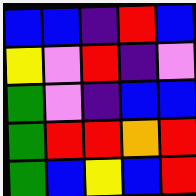[["blue", "blue", "indigo", "red", "blue"], ["yellow", "violet", "red", "indigo", "violet"], ["green", "violet", "indigo", "blue", "blue"], ["green", "red", "red", "orange", "red"], ["green", "blue", "yellow", "blue", "red"]]